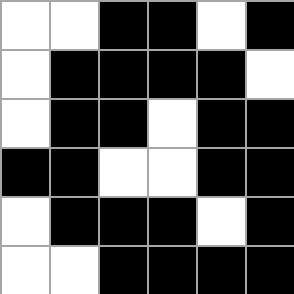[["white", "white", "black", "black", "white", "black"], ["white", "black", "black", "black", "black", "white"], ["white", "black", "black", "white", "black", "black"], ["black", "black", "white", "white", "black", "black"], ["white", "black", "black", "black", "white", "black"], ["white", "white", "black", "black", "black", "black"]]